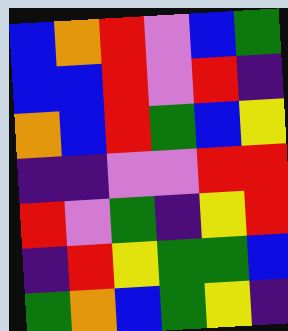[["blue", "orange", "red", "violet", "blue", "green"], ["blue", "blue", "red", "violet", "red", "indigo"], ["orange", "blue", "red", "green", "blue", "yellow"], ["indigo", "indigo", "violet", "violet", "red", "red"], ["red", "violet", "green", "indigo", "yellow", "red"], ["indigo", "red", "yellow", "green", "green", "blue"], ["green", "orange", "blue", "green", "yellow", "indigo"]]